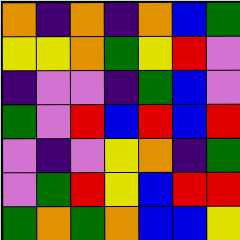[["orange", "indigo", "orange", "indigo", "orange", "blue", "green"], ["yellow", "yellow", "orange", "green", "yellow", "red", "violet"], ["indigo", "violet", "violet", "indigo", "green", "blue", "violet"], ["green", "violet", "red", "blue", "red", "blue", "red"], ["violet", "indigo", "violet", "yellow", "orange", "indigo", "green"], ["violet", "green", "red", "yellow", "blue", "red", "red"], ["green", "orange", "green", "orange", "blue", "blue", "yellow"]]